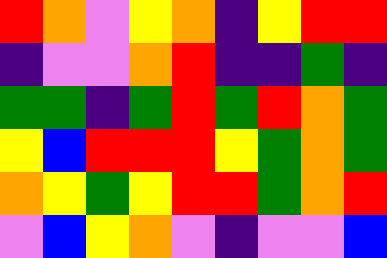[["red", "orange", "violet", "yellow", "orange", "indigo", "yellow", "red", "red"], ["indigo", "violet", "violet", "orange", "red", "indigo", "indigo", "green", "indigo"], ["green", "green", "indigo", "green", "red", "green", "red", "orange", "green"], ["yellow", "blue", "red", "red", "red", "yellow", "green", "orange", "green"], ["orange", "yellow", "green", "yellow", "red", "red", "green", "orange", "red"], ["violet", "blue", "yellow", "orange", "violet", "indigo", "violet", "violet", "blue"]]